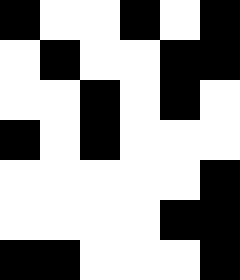[["black", "white", "white", "black", "white", "black"], ["white", "black", "white", "white", "black", "black"], ["white", "white", "black", "white", "black", "white"], ["black", "white", "black", "white", "white", "white"], ["white", "white", "white", "white", "white", "black"], ["white", "white", "white", "white", "black", "black"], ["black", "black", "white", "white", "white", "black"]]